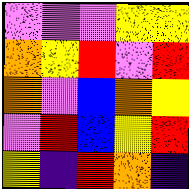[["violet", "violet", "violet", "yellow", "yellow"], ["orange", "yellow", "red", "violet", "red"], ["orange", "violet", "blue", "orange", "yellow"], ["violet", "red", "blue", "yellow", "red"], ["yellow", "indigo", "red", "orange", "indigo"]]